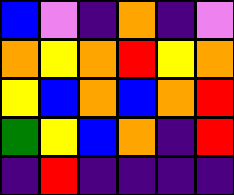[["blue", "violet", "indigo", "orange", "indigo", "violet"], ["orange", "yellow", "orange", "red", "yellow", "orange"], ["yellow", "blue", "orange", "blue", "orange", "red"], ["green", "yellow", "blue", "orange", "indigo", "red"], ["indigo", "red", "indigo", "indigo", "indigo", "indigo"]]